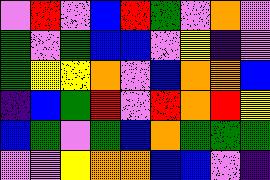[["violet", "red", "violet", "blue", "red", "green", "violet", "orange", "violet"], ["green", "violet", "green", "blue", "blue", "violet", "yellow", "indigo", "violet"], ["green", "yellow", "yellow", "orange", "violet", "blue", "orange", "orange", "blue"], ["indigo", "blue", "green", "red", "violet", "red", "orange", "red", "yellow"], ["blue", "green", "violet", "green", "blue", "orange", "green", "green", "green"], ["violet", "violet", "yellow", "orange", "orange", "blue", "blue", "violet", "indigo"]]